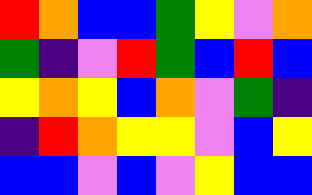[["red", "orange", "blue", "blue", "green", "yellow", "violet", "orange"], ["green", "indigo", "violet", "red", "green", "blue", "red", "blue"], ["yellow", "orange", "yellow", "blue", "orange", "violet", "green", "indigo"], ["indigo", "red", "orange", "yellow", "yellow", "violet", "blue", "yellow"], ["blue", "blue", "violet", "blue", "violet", "yellow", "blue", "blue"]]